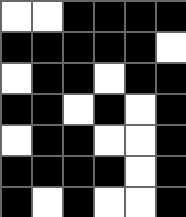[["white", "white", "black", "black", "black", "black"], ["black", "black", "black", "black", "black", "white"], ["white", "black", "black", "white", "black", "black"], ["black", "black", "white", "black", "white", "black"], ["white", "black", "black", "white", "white", "black"], ["black", "black", "black", "black", "white", "black"], ["black", "white", "black", "white", "white", "black"]]